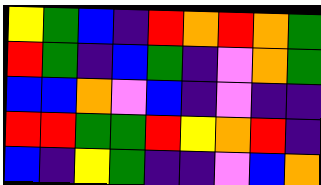[["yellow", "green", "blue", "indigo", "red", "orange", "red", "orange", "green"], ["red", "green", "indigo", "blue", "green", "indigo", "violet", "orange", "green"], ["blue", "blue", "orange", "violet", "blue", "indigo", "violet", "indigo", "indigo"], ["red", "red", "green", "green", "red", "yellow", "orange", "red", "indigo"], ["blue", "indigo", "yellow", "green", "indigo", "indigo", "violet", "blue", "orange"]]